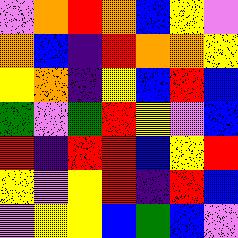[["violet", "orange", "red", "orange", "blue", "yellow", "violet"], ["orange", "blue", "indigo", "red", "orange", "orange", "yellow"], ["yellow", "orange", "indigo", "yellow", "blue", "red", "blue"], ["green", "violet", "green", "red", "yellow", "violet", "blue"], ["red", "indigo", "red", "red", "blue", "yellow", "red"], ["yellow", "violet", "yellow", "red", "indigo", "red", "blue"], ["violet", "yellow", "yellow", "blue", "green", "blue", "violet"]]